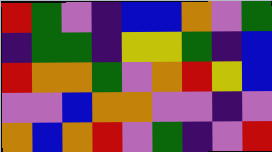[["red", "green", "violet", "indigo", "blue", "blue", "orange", "violet", "green"], ["indigo", "green", "green", "indigo", "yellow", "yellow", "green", "indigo", "blue"], ["red", "orange", "orange", "green", "violet", "orange", "red", "yellow", "blue"], ["violet", "violet", "blue", "orange", "orange", "violet", "violet", "indigo", "violet"], ["orange", "blue", "orange", "red", "violet", "green", "indigo", "violet", "red"]]